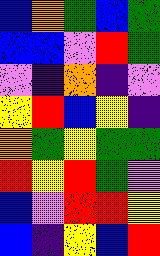[["blue", "orange", "green", "blue", "green"], ["blue", "blue", "violet", "red", "green"], ["violet", "indigo", "orange", "indigo", "violet"], ["yellow", "red", "blue", "yellow", "indigo"], ["orange", "green", "yellow", "green", "green"], ["red", "yellow", "red", "green", "violet"], ["blue", "violet", "red", "red", "yellow"], ["blue", "indigo", "yellow", "blue", "red"]]